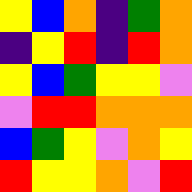[["yellow", "blue", "orange", "indigo", "green", "orange"], ["indigo", "yellow", "red", "indigo", "red", "orange"], ["yellow", "blue", "green", "yellow", "yellow", "violet"], ["violet", "red", "red", "orange", "orange", "orange"], ["blue", "green", "yellow", "violet", "orange", "yellow"], ["red", "yellow", "yellow", "orange", "violet", "red"]]